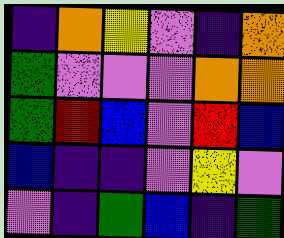[["indigo", "orange", "yellow", "violet", "indigo", "orange"], ["green", "violet", "violet", "violet", "orange", "orange"], ["green", "red", "blue", "violet", "red", "blue"], ["blue", "indigo", "indigo", "violet", "yellow", "violet"], ["violet", "indigo", "green", "blue", "indigo", "green"]]